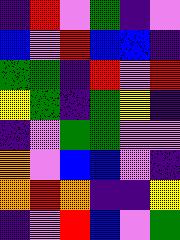[["indigo", "red", "violet", "green", "indigo", "violet"], ["blue", "violet", "red", "blue", "blue", "indigo"], ["green", "green", "indigo", "red", "violet", "red"], ["yellow", "green", "indigo", "green", "yellow", "indigo"], ["indigo", "violet", "green", "green", "violet", "violet"], ["orange", "violet", "blue", "blue", "violet", "indigo"], ["orange", "red", "orange", "indigo", "indigo", "yellow"], ["indigo", "violet", "red", "blue", "violet", "green"]]